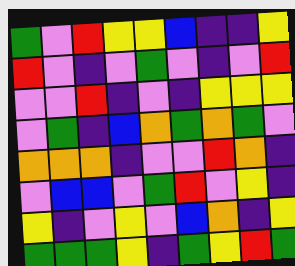[["green", "violet", "red", "yellow", "yellow", "blue", "indigo", "indigo", "yellow"], ["red", "violet", "indigo", "violet", "green", "violet", "indigo", "violet", "red"], ["violet", "violet", "red", "indigo", "violet", "indigo", "yellow", "yellow", "yellow"], ["violet", "green", "indigo", "blue", "orange", "green", "orange", "green", "violet"], ["orange", "orange", "orange", "indigo", "violet", "violet", "red", "orange", "indigo"], ["violet", "blue", "blue", "violet", "green", "red", "violet", "yellow", "indigo"], ["yellow", "indigo", "violet", "yellow", "violet", "blue", "orange", "indigo", "yellow"], ["green", "green", "green", "yellow", "indigo", "green", "yellow", "red", "green"]]